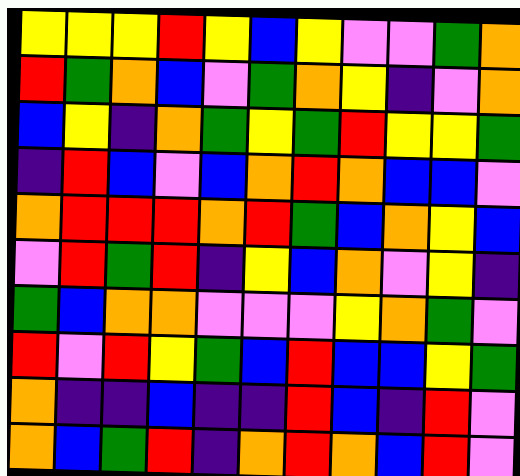[["yellow", "yellow", "yellow", "red", "yellow", "blue", "yellow", "violet", "violet", "green", "orange"], ["red", "green", "orange", "blue", "violet", "green", "orange", "yellow", "indigo", "violet", "orange"], ["blue", "yellow", "indigo", "orange", "green", "yellow", "green", "red", "yellow", "yellow", "green"], ["indigo", "red", "blue", "violet", "blue", "orange", "red", "orange", "blue", "blue", "violet"], ["orange", "red", "red", "red", "orange", "red", "green", "blue", "orange", "yellow", "blue"], ["violet", "red", "green", "red", "indigo", "yellow", "blue", "orange", "violet", "yellow", "indigo"], ["green", "blue", "orange", "orange", "violet", "violet", "violet", "yellow", "orange", "green", "violet"], ["red", "violet", "red", "yellow", "green", "blue", "red", "blue", "blue", "yellow", "green"], ["orange", "indigo", "indigo", "blue", "indigo", "indigo", "red", "blue", "indigo", "red", "violet"], ["orange", "blue", "green", "red", "indigo", "orange", "red", "orange", "blue", "red", "violet"]]